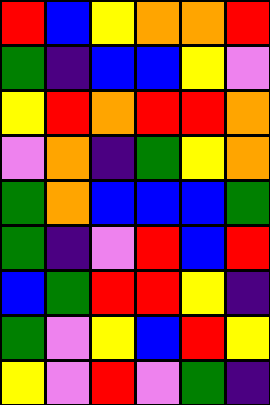[["red", "blue", "yellow", "orange", "orange", "red"], ["green", "indigo", "blue", "blue", "yellow", "violet"], ["yellow", "red", "orange", "red", "red", "orange"], ["violet", "orange", "indigo", "green", "yellow", "orange"], ["green", "orange", "blue", "blue", "blue", "green"], ["green", "indigo", "violet", "red", "blue", "red"], ["blue", "green", "red", "red", "yellow", "indigo"], ["green", "violet", "yellow", "blue", "red", "yellow"], ["yellow", "violet", "red", "violet", "green", "indigo"]]